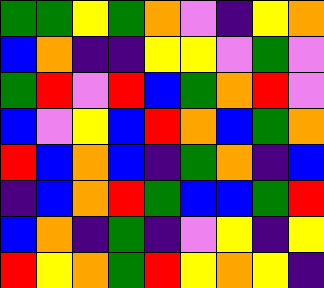[["green", "green", "yellow", "green", "orange", "violet", "indigo", "yellow", "orange"], ["blue", "orange", "indigo", "indigo", "yellow", "yellow", "violet", "green", "violet"], ["green", "red", "violet", "red", "blue", "green", "orange", "red", "violet"], ["blue", "violet", "yellow", "blue", "red", "orange", "blue", "green", "orange"], ["red", "blue", "orange", "blue", "indigo", "green", "orange", "indigo", "blue"], ["indigo", "blue", "orange", "red", "green", "blue", "blue", "green", "red"], ["blue", "orange", "indigo", "green", "indigo", "violet", "yellow", "indigo", "yellow"], ["red", "yellow", "orange", "green", "red", "yellow", "orange", "yellow", "indigo"]]